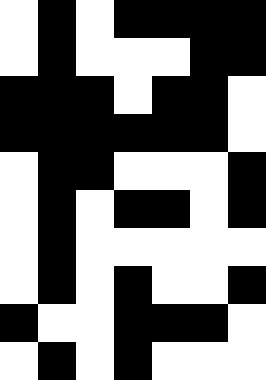[["white", "black", "white", "black", "black", "black", "black"], ["white", "black", "white", "white", "white", "black", "black"], ["black", "black", "black", "white", "black", "black", "white"], ["black", "black", "black", "black", "black", "black", "white"], ["white", "black", "black", "white", "white", "white", "black"], ["white", "black", "white", "black", "black", "white", "black"], ["white", "black", "white", "white", "white", "white", "white"], ["white", "black", "white", "black", "white", "white", "black"], ["black", "white", "white", "black", "black", "black", "white"], ["white", "black", "white", "black", "white", "white", "white"]]